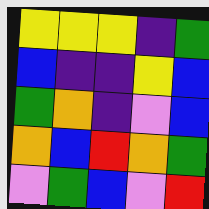[["yellow", "yellow", "yellow", "indigo", "green"], ["blue", "indigo", "indigo", "yellow", "blue"], ["green", "orange", "indigo", "violet", "blue"], ["orange", "blue", "red", "orange", "green"], ["violet", "green", "blue", "violet", "red"]]